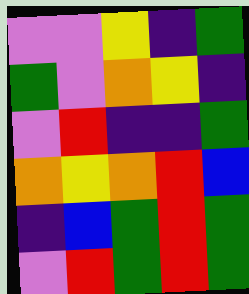[["violet", "violet", "yellow", "indigo", "green"], ["green", "violet", "orange", "yellow", "indigo"], ["violet", "red", "indigo", "indigo", "green"], ["orange", "yellow", "orange", "red", "blue"], ["indigo", "blue", "green", "red", "green"], ["violet", "red", "green", "red", "green"]]